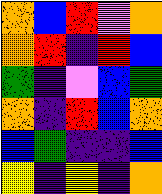[["orange", "blue", "red", "violet", "orange"], ["orange", "red", "indigo", "red", "blue"], ["green", "indigo", "violet", "blue", "green"], ["orange", "indigo", "red", "blue", "orange"], ["blue", "green", "indigo", "indigo", "blue"], ["yellow", "indigo", "yellow", "indigo", "orange"]]